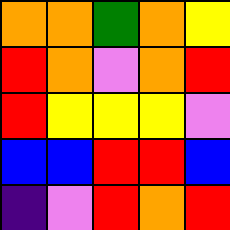[["orange", "orange", "green", "orange", "yellow"], ["red", "orange", "violet", "orange", "red"], ["red", "yellow", "yellow", "yellow", "violet"], ["blue", "blue", "red", "red", "blue"], ["indigo", "violet", "red", "orange", "red"]]